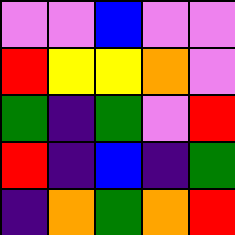[["violet", "violet", "blue", "violet", "violet"], ["red", "yellow", "yellow", "orange", "violet"], ["green", "indigo", "green", "violet", "red"], ["red", "indigo", "blue", "indigo", "green"], ["indigo", "orange", "green", "orange", "red"]]